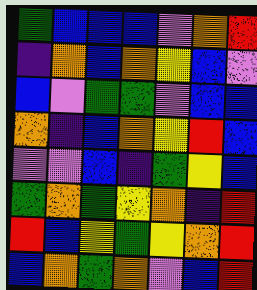[["green", "blue", "blue", "blue", "violet", "orange", "red"], ["indigo", "orange", "blue", "orange", "yellow", "blue", "violet"], ["blue", "violet", "green", "green", "violet", "blue", "blue"], ["orange", "indigo", "blue", "orange", "yellow", "red", "blue"], ["violet", "violet", "blue", "indigo", "green", "yellow", "blue"], ["green", "orange", "green", "yellow", "orange", "indigo", "red"], ["red", "blue", "yellow", "green", "yellow", "orange", "red"], ["blue", "orange", "green", "orange", "violet", "blue", "red"]]